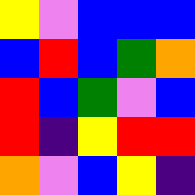[["yellow", "violet", "blue", "blue", "blue"], ["blue", "red", "blue", "green", "orange"], ["red", "blue", "green", "violet", "blue"], ["red", "indigo", "yellow", "red", "red"], ["orange", "violet", "blue", "yellow", "indigo"]]